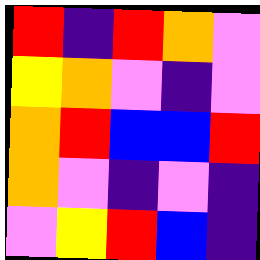[["red", "indigo", "red", "orange", "violet"], ["yellow", "orange", "violet", "indigo", "violet"], ["orange", "red", "blue", "blue", "red"], ["orange", "violet", "indigo", "violet", "indigo"], ["violet", "yellow", "red", "blue", "indigo"]]